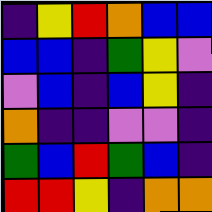[["indigo", "yellow", "red", "orange", "blue", "blue"], ["blue", "blue", "indigo", "green", "yellow", "violet"], ["violet", "blue", "indigo", "blue", "yellow", "indigo"], ["orange", "indigo", "indigo", "violet", "violet", "indigo"], ["green", "blue", "red", "green", "blue", "indigo"], ["red", "red", "yellow", "indigo", "orange", "orange"]]